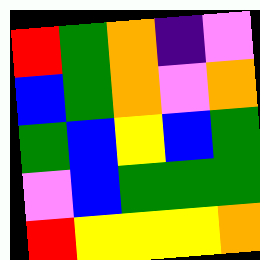[["red", "green", "orange", "indigo", "violet"], ["blue", "green", "orange", "violet", "orange"], ["green", "blue", "yellow", "blue", "green"], ["violet", "blue", "green", "green", "green"], ["red", "yellow", "yellow", "yellow", "orange"]]